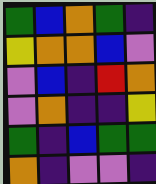[["green", "blue", "orange", "green", "indigo"], ["yellow", "orange", "orange", "blue", "violet"], ["violet", "blue", "indigo", "red", "orange"], ["violet", "orange", "indigo", "indigo", "yellow"], ["green", "indigo", "blue", "green", "green"], ["orange", "indigo", "violet", "violet", "indigo"]]